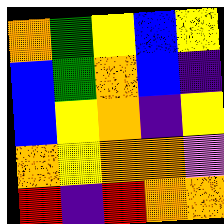[["orange", "green", "yellow", "blue", "yellow"], ["blue", "green", "orange", "blue", "indigo"], ["blue", "yellow", "orange", "indigo", "yellow"], ["orange", "yellow", "orange", "orange", "violet"], ["red", "indigo", "red", "orange", "orange"]]